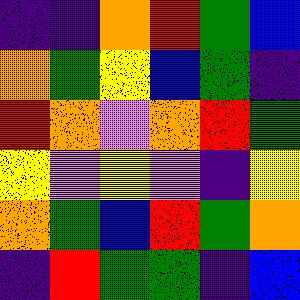[["indigo", "indigo", "orange", "red", "green", "blue"], ["orange", "green", "yellow", "blue", "green", "indigo"], ["red", "orange", "violet", "orange", "red", "green"], ["yellow", "violet", "yellow", "violet", "indigo", "yellow"], ["orange", "green", "blue", "red", "green", "orange"], ["indigo", "red", "green", "green", "indigo", "blue"]]